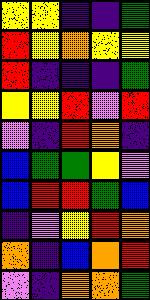[["yellow", "yellow", "indigo", "indigo", "green"], ["red", "yellow", "orange", "yellow", "yellow"], ["red", "indigo", "indigo", "indigo", "green"], ["yellow", "yellow", "red", "violet", "red"], ["violet", "indigo", "red", "orange", "indigo"], ["blue", "green", "green", "yellow", "violet"], ["blue", "red", "red", "green", "blue"], ["indigo", "violet", "yellow", "red", "orange"], ["orange", "indigo", "blue", "orange", "red"], ["violet", "indigo", "orange", "orange", "green"]]